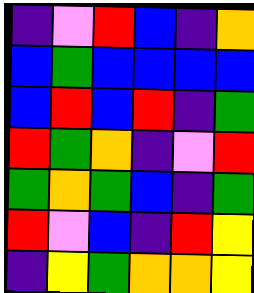[["indigo", "violet", "red", "blue", "indigo", "orange"], ["blue", "green", "blue", "blue", "blue", "blue"], ["blue", "red", "blue", "red", "indigo", "green"], ["red", "green", "orange", "indigo", "violet", "red"], ["green", "orange", "green", "blue", "indigo", "green"], ["red", "violet", "blue", "indigo", "red", "yellow"], ["indigo", "yellow", "green", "orange", "orange", "yellow"]]